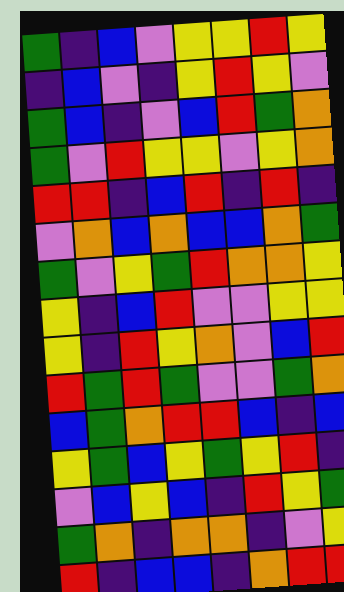[["green", "indigo", "blue", "violet", "yellow", "yellow", "red", "yellow"], ["indigo", "blue", "violet", "indigo", "yellow", "red", "yellow", "violet"], ["green", "blue", "indigo", "violet", "blue", "red", "green", "orange"], ["green", "violet", "red", "yellow", "yellow", "violet", "yellow", "orange"], ["red", "red", "indigo", "blue", "red", "indigo", "red", "indigo"], ["violet", "orange", "blue", "orange", "blue", "blue", "orange", "green"], ["green", "violet", "yellow", "green", "red", "orange", "orange", "yellow"], ["yellow", "indigo", "blue", "red", "violet", "violet", "yellow", "yellow"], ["yellow", "indigo", "red", "yellow", "orange", "violet", "blue", "red"], ["red", "green", "red", "green", "violet", "violet", "green", "orange"], ["blue", "green", "orange", "red", "red", "blue", "indigo", "blue"], ["yellow", "green", "blue", "yellow", "green", "yellow", "red", "indigo"], ["violet", "blue", "yellow", "blue", "indigo", "red", "yellow", "green"], ["green", "orange", "indigo", "orange", "orange", "indigo", "violet", "yellow"], ["red", "indigo", "blue", "blue", "indigo", "orange", "red", "red"]]